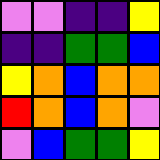[["violet", "violet", "indigo", "indigo", "yellow"], ["indigo", "indigo", "green", "green", "blue"], ["yellow", "orange", "blue", "orange", "orange"], ["red", "orange", "blue", "orange", "violet"], ["violet", "blue", "green", "green", "yellow"]]